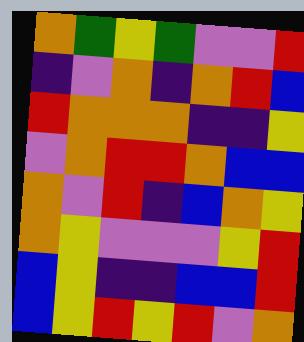[["orange", "green", "yellow", "green", "violet", "violet", "red"], ["indigo", "violet", "orange", "indigo", "orange", "red", "blue"], ["red", "orange", "orange", "orange", "indigo", "indigo", "yellow"], ["violet", "orange", "red", "red", "orange", "blue", "blue"], ["orange", "violet", "red", "indigo", "blue", "orange", "yellow"], ["orange", "yellow", "violet", "violet", "violet", "yellow", "red"], ["blue", "yellow", "indigo", "indigo", "blue", "blue", "red"], ["blue", "yellow", "red", "yellow", "red", "violet", "orange"]]